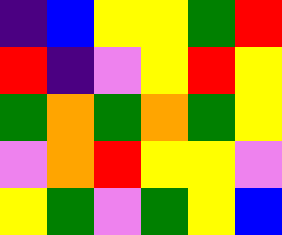[["indigo", "blue", "yellow", "yellow", "green", "red"], ["red", "indigo", "violet", "yellow", "red", "yellow"], ["green", "orange", "green", "orange", "green", "yellow"], ["violet", "orange", "red", "yellow", "yellow", "violet"], ["yellow", "green", "violet", "green", "yellow", "blue"]]